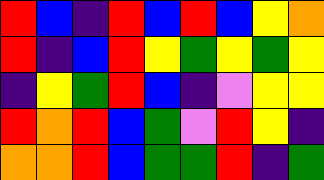[["red", "blue", "indigo", "red", "blue", "red", "blue", "yellow", "orange"], ["red", "indigo", "blue", "red", "yellow", "green", "yellow", "green", "yellow"], ["indigo", "yellow", "green", "red", "blue", "indigo", "violet", "yellow", "yellow"], ["red", "orange", "red", "blue", "green", "violet", "red", "yellow", "indigo"], ["orange", "orange", "red", "blue", "green", "green", "red", "indigo", "green"]]